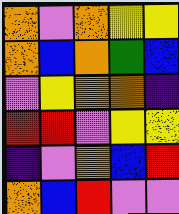[["orange", "violet", "orange", "yellow", "yellow"], ["orange", "blue", "orange", "green", "blue"], ["violet", "yellow", "orange", "orange", "indigo"], ["red", "red", "violet", "yellow", "yellow"], ["indigo", "violet", "orange", "blue", "red"], ["orange", "blue", "red", "violet", "violet"]]